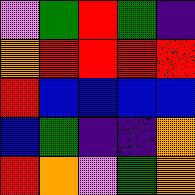[["violet", "green", "red", "green", "indigo"], ["orange", "red", "red", "red", "red"], ["red", "blue", "blue", "blue", "blue"], ["blue", "green", "indigo", "indigo", "orange"], ["red", "orange", "violet", "green", "orange"]]